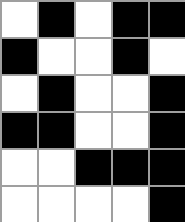[["white", "black", "white", "black", "black"], ["black", "white", "white", "black", "white"], ["white", "black", "white", "white", "black"], ["black", "black", "white", "white", "black"], ["white", "white", "black", "black", "black"], ["white", "white", "white", "white", "black"]]